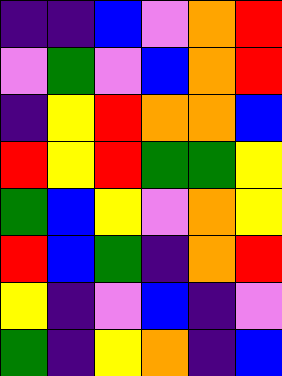[["indigo", "indigo", "blue", "violet", "orange", "red"], ["violet", "green", "violet", "blue", "orange", "red"], ["indigo", "yellow", "red", "orange", "orange", "blue"], ["red", "yellow", "red", "green", "green", "yellow"], ["green", "blue", "yellow", "violet", "orange", "yellow"], ["red", "blue", "green", "indigo", "orange", "red"], ["yellow", "indigo", "violet", "blue", "indigo", "violet"], ["green", "indigo", "yellow", "orange", "indigo", "blue"]]